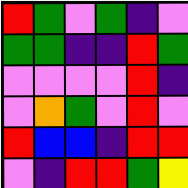[["red", "green", "violet", "green", "indigo", "violet"], ["green", "green", "indigo", "indigo", "red", "green"], ["violet", "violet", "violet", "violet", "red", "indigo"], ["violet", "orange", "green", "violet", "red", "violet"], ["red", "blue", "blue", "indigo", "red", "red"], ["violet", "indigo", "red", "red", "green", "yellow"]]